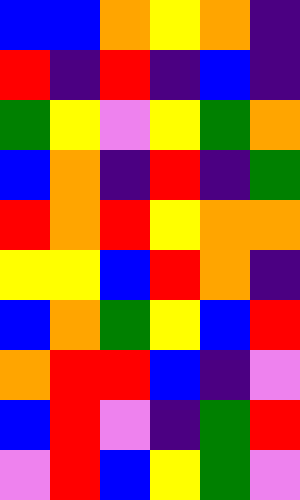[["blue", "blue", "orange", "yellow", "orange", "indigo"], ["red", "indigo", "red", "indigo", "blue", "indigo"], ["green", "yellow", "violet", "yellow", "green", "orange"], ["blue", "orange", "indigo", "red", "indigo", "green"], ["red", "orange", "red", "yellow", "orange", "orange"], ["yellow", "yellow", "blue", "red", "orange", "indigo"], ["blue", "orange", "green", "yellow", "blue", "red"], ["orange", "red", "red", "blue", "indigo", "violet"], ["blue", "red", "violet", "indigo", "green", "red"], ["violet", "red", "blue", "yellow", "green", "violet"]]